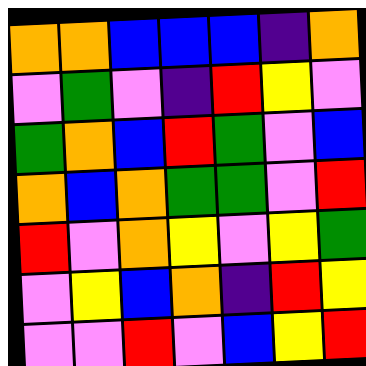[["orange", "orange", "blue", "blue", "blue", "indigo", "orange"], ["violet", "green", "violet", "indigo", "red", "yellow", "violet"], ["green", "orange", "blue", "red", "green", "violet", "blue"], ["orange", "blue", "orange", "green", "green", "violet", "red"], ["red", "violet", "orange", "yellow", "violet", "yellow", "green"], ["violet", "yellow", "blue", "orange", "indigo", "red", "yellow"], ["violet", "violet", "red", "violet", "blue", "yellow", "red"]]